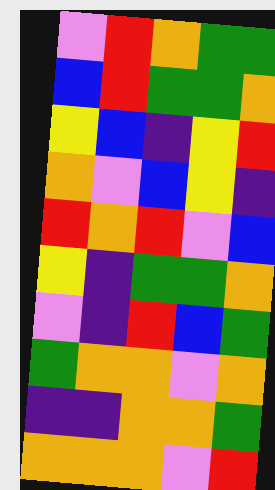[["violet", "red", "orange", "green", "green"], ["blue", "red", "green", "green", "orange"], ["yellow", "blue", "indigo", "yellow", "red"], ["orange", "violet", "blue", "yellow", "indigo"], ["red", "orange", "red", "violet", "blue"], ["yellow", "indigo", "green", "green", "orange"], ["violet", "indigo", "red", "blue", "green"], ["green", "orange", "orange", "violet", "orange"], ["indigo", "indigo", "orange", "orange", "green"], ["orange", "orange", "orange", "violet", "red"]]